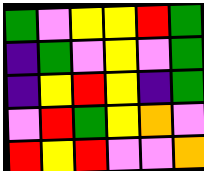[["green", "violet", "yellow", "yellow", "red", "green"], ["indigo", "green", "violet", "yellow", "violet", "green"], ["indigo", "yellow", "red", "yellow", "indigo", "green"], ["violet", "red", "green", "yellow", "orange", "violet"], ["red", "yellow", "red", "violet", "violet", "orange"]]